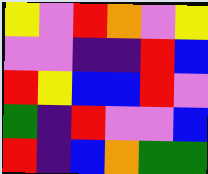[["yellow", "violet", "red", "orange", "violet", "yellow"], ["violet", "violet", "indigo", "indigo", "red", "blue"], ["red", "yellow", "blue", "blue", "red", "violet"], ["green", "indigo", "red", "violet", "violet", "blue"], ["red", "indigo", "blue", "orange", "green", "green"]]